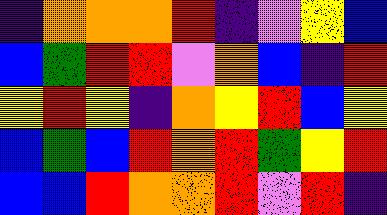[["indigo", "orange", "orange", "orange", "red", "indigo", "violet", "yellow", "blue"], ["blue", "green", "red", "red", "violet", "orange", "blue", "indigo", "red"], ["yellow", "red", "yellow", "indigo", "orange", "yellow", "red", "blue", "yellow"], ["blue", "green", "blue", "red", "orange", "red", "green", "yellow", "red"], ["blue", "blue", "red", "orange", "orange", "red", "violet", "red", "indigo"]]